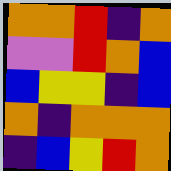[["orange", "orange", "red", "indigo", "orange"], ["violet", "violet", "red", "orange", "blue"], ["blue", "yellow", "yellow", "indigo", "blue"], ["orange", "indigo", "orange", "orange", "orange"], ["indigo", "blue", "yellow", "red", "orange"]]